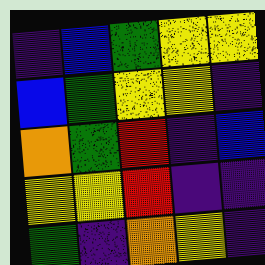[["indigo", "blue", "green", "yellow", "yellow"], ["blue", "green", "yellow", "yellow", "indigo"], ["orange", "green", "red", "indigo", "blue"], ["yellow", "yellow", "red", "indigo", "indigo"], ["green", "indigo", "orange", "yellow", "indigo"]]